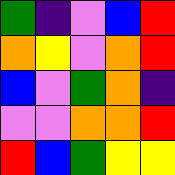[["green", "indigo", "violet", "blue", "red"], ["orange", "yellow", "violet", "orange", "red"], ["blue", "violet", "green", "orange", "indigo"], ["violet", "violet", "orange", "orange", "red"], ["red", "blue", "green", "yellow", "yellow"]]